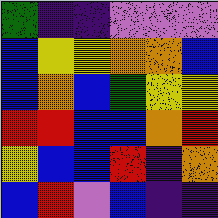[["green", "indigo", "indigo", "violet", "violet", "violet"], ["blue", "yellow", "yellow", "orange", "orange", "blue"], ["blue", "orange", "blue", "green", "yellow", "yellow"], ["red", "red", "blue", "blue", "orange", "red"], ["yellow", "blue", "blue", "red", "indigo", "orange"], ["blue", "red", "violet", "blue", "indigo", "indigo"]]